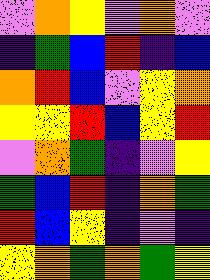[["violet", "orange", "yellow", "violet", "orange", "violet"], ["indigo", "green", "blue", "red", "indigo", "blue"], ["orange", "red", "blue", "violet", "yellow", "orange"], ["yellow", "yellow", "red", "blue", "yellow", "red"], ["violet", "orange", "green", "indigo", "violet", "yellow"], ["green", "blue", "red", "indigo", "orange", "green"], ["red", "blue", "yellow", "indigo", "violet", "indigo"], ["yellow", "orange", "green", "orange", "green", "yellow"]]